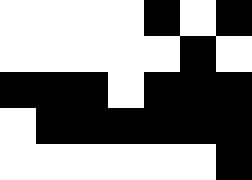[["white", "white", "white", "white", "black", "white", "black"], ["white", "white", "white", "white", "white", "black", "white"], ["black", "black", "black", "white", "black", "black", "black"], ["white", "black", "black", "black", "black", "black", "black"], ["white", "white", "white", "white", "white", "white", "black"]]